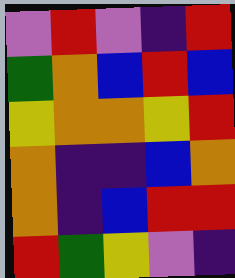[["violet", "red", "violet", "indigo", "red"], ["green", "orange", "blue", "red", "blue"], ["yellow", "orange", "orange", "yellow", "red"], ["orange", "indigo", "indigo", "blue", "orange"], ["orange", "indigo", "blue", "red", "red"], ["red", "green", "yellow", "violet", "indigo"]]